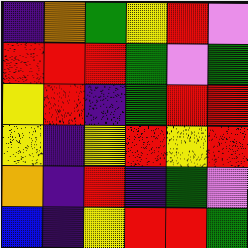[["indigo", "orange", "green", "yellow", "red", "violet"], ["red", "red", "red", "green", "violet", "green"], ["yellow", "red", "indigo", "green", "red", "red"], ["yellow", "indigo", "yellow", "red", "yellow", "red"], ["orange", "indigo", "red", "indigo", "green", "violet"], ["blue", "indigo", "yellow", "red", "red", "green"]]